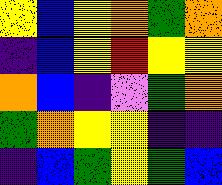[["yellow", "blue", "yellow", "orange", "green", "orange"], ["indigo", "blue", "yellow", "red", "yellow", "yellow"], ["orange", "blue", "indigo", "violet", "green", "orange"], ["green", "orange", "yellow", "yellow", "indigo", "indigo"], ["indigo", "blue", "green", "yellow", "green", "blue"]]